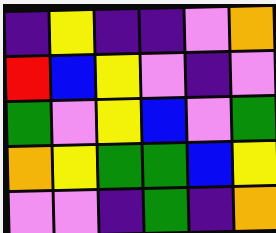[["indigo", "yellow", "indigo", "indigo", "violet", "orange"], ["red", "blue", "yellow", "violet", "indigo", "violet"], ["green", "violet", "yellow", "blue", "violet", "green"], ["orange", "yellow", "green", "green", "blue", "yellow"], ["violet", "violet", "indigo", "green", "indigo", "orange"]]